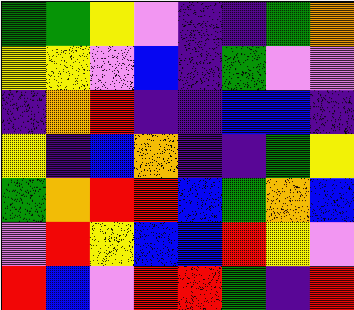[["green", "green", "yellow", "violet", "indigo", "indigo", "green", "orange"], ["yellow", "yellow", "violet", "blue", "indigo", "green", "violet", "violet"], ["indigo", "orange", "red", "indigo", "indigo", "blue", "blue", "indigo"], ["yellow", "indigo", "blue", "orange", "indigo", "indigo", "green", "yellow"], ["green", "orange", "red", "red", "blue", "green", "orange", "blue"], ["violet", "red", "yellow", "blue", "blue", "red", "yellow", "violet"], ["red", "blue", "violet", "red", "red", "green", "indigo", "red"]]